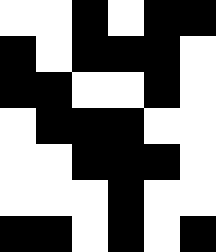[["white", "white", "black", "white", "black", "black"], ["black", "white", "black", "black", "black", "white"], ["black", "black", "white", "white", "black", "white"], ["white", "black", "black", "black", "white", "white"], ["white", "white", "black", "black", "black", "white"], ["white", "white", "white", "black", "white", "white"], ["black", "black", "white", "black", "white", "black"]]